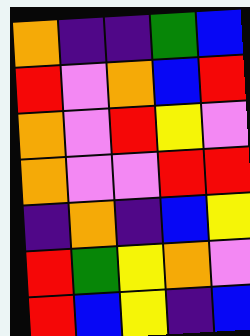[["orange", "indigo", "indigo", "green", "blue"], ["red", "violet", "orange", "blue", "red"], ["orange", "violet", "red", "yellow", "violet"], ["orange", "violet", "violet", "red", "red"], ["indigo", "orange", "indigo", "blue", "yellow"], ["red", "green", "yellow", "orange", "violet"], ["red", "blue", "yellow", "indigo", "blue"]]